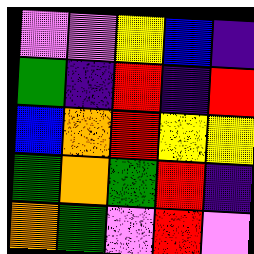[["violet", "violet", "yellow", "blue", "indigo"], ["green", "indigo", "red", "indigo", "red"], ["blue", "orange", "red", "yellow", "yellow"], ["green", "orange", "green", "red", "indigo"], ["orange", "green", "violet", "red", "violet"]]